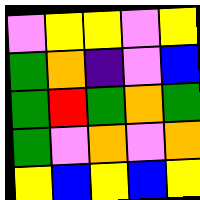[["violet", "yellow", "yellow", "violet", "yellow"], ["green", "orange", "indigo", "violet", "blue"], ["green", "red", "green", "orange", "green"], ["green", "violet", "orange", "violet", "orange"], ["yellow", "blue", "yellow", "blue", "yellow"]]